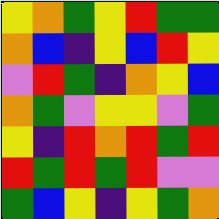[["yellow", "orange", "green", "yellow", "red", "green", "green"], ["orange", "blue", "indigo", "yellow", "blue", "red", "yellow"], ["violet", "red", "green", "indigo", "orange", "yellow", "blue"], ["orange", "green", "violet", "yellow", "yellow", "violet", "green"], ["yellow", "indigo", "red", "orange", "red", "green", "red"], ["red", "green", "red", "green", "red", "violet", "violet"], ["green", "blue", "yellow", "indigo", "yellow", "green", "orange"]]